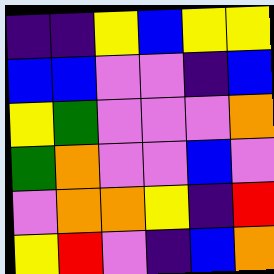[["indigo", "indigo", "yellow", "blue", "yellow", "yellow"], ["blue", "blue", "violet", "violet", "indigo", "blue"], ["yellow", "green", "violet", "violet", "violet", "orange"], ["green", "orange", "violet", "violet", "blue", "violet"], ["violet", "orange", "orange", "yellow", "indigo", "red"], ["yellow", "red", "violet", "indigo", "blue", "orange"]]